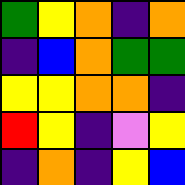[["green", "yellow", "orange", "indigo", "orange"], ["indigo", "blue", "orange", "green", "green"], ["yellow", "yellow", "orange", "orange", "indigo"], ["red", "yellow", "indigo", "violet", "yellow"], ["indigo", "orange", "indigo", "yellow", "blue"]]